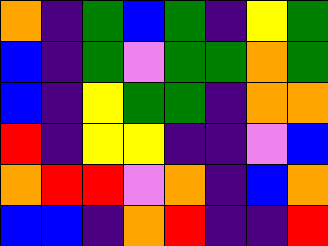[["orange", "indigo", "green", "blue", "green", "indigo", "yellow", "green"], ["blue", "indigo", "green", "violet", "green", "green", "orange", "green"], ["blue", "indigo", "yellow", "green", "green", "indigo", "orange", "orange"], ["red", "indigo", "yellow", "yellow", "indigo", "indigo", "violet", "blue"], ["orange", "red", "red", "violet", "orange", "indigo", "blue", "orange"], ["blue", "blue", "indigo", "orange", "red", "indigo", "indigo", "red"]]